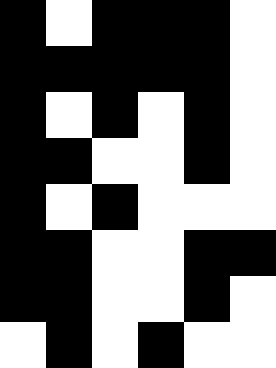[["black", "white", "black", "black", "black", "white"], ["black", "black", "black", "black", "black", "white"], ["black", "white", "black", "white", "black", "white"], ["black", "black", "white", "white", "black", "white"], ["black", "white", "black", "white", "white", "white"], ["black", "black", "white", "white", "black", "black"], ["black", "black", "white", "white", "black", "white"], ["white", "black", "white", "black", "white", "white"]]